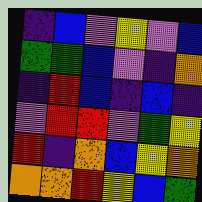[["indigo", "blue", "violet", "yellow", "violet", "blue"], ["green", "green", "blue", "violet", "indigo", "orange"], ["indigo", "red", "blue", "indigo", "blue", "indigo"], ["violet", "red", "red", "violet", "green", "yellow"], ["red", "indigo", "orange", "blue", "yellow", "orange"], ["orange", "orange", "red", "yellow", "blue", "green"]]